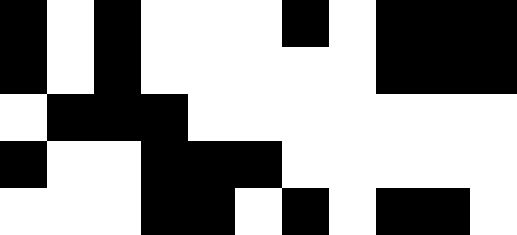[["black", "white", "black", "white", "white", "white", "black", "white", "black", "black", "black"], ["black", "white", "black", "white", "white", "white", "white", "white", "black", "black", "black"], ["white", "black", "black", "black", "white", "white", "white", "white", "white", "white", "white"], ["black", "white", "white", "black", "black", "black", "white", "white", "white", "white", "white"], ["white", "white", "white", "black", "black", "white", "black", "white", "black", "black", "white"]]